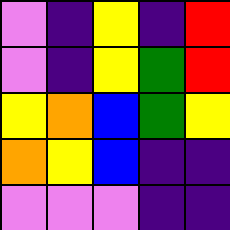[["violet", "indigo", "yellow", "indigo", "red"], ["violet", "indigo", "yellow", "green", "red"], ["yellow", "orange", "blue", "green", "yellow"], ["orange", "yellow", "blue", "indigo", "indigo"], ["violet", "violet", "violet", "indigo", "indigo"]]